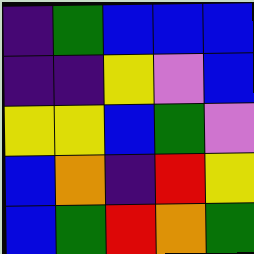[["indigo", "green", "blue", "blue", "blue"], ["indigo", "indigo", "yellow", "violet", "blue"], ["yellow", "yellow", "blue", "green", "violet"], ["blue", "orange", "indigo", "red", "yellow"], ["blue", "green", "red", "orange", "green"]]